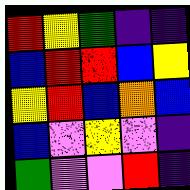[["red", "yellow", "green", "indigo", "indigo"], ["blue", "red", "red", "blue", "yellow"], ["yellow", "red", "blue", "orange", "blue"], ["blue", "violet", "yellow", "violet", "indigo"], ["green", "violet", "violet", "red", "indigo"]]